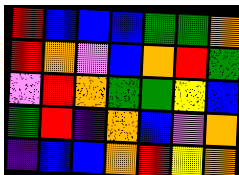[["red", "blue", "blue", "blue", "green", "green", "orange"], ["red", "orange", "violet", "blue", "orange", "red", "green"], ["violet", "red", "orange", "green", "green", "yellow", "blue"], ["green", "red", "indigo", "orange", "blue", "violet", "orange"], ["indigo", "blue", "blue", "orange", "red", "yellow", "orange"]]